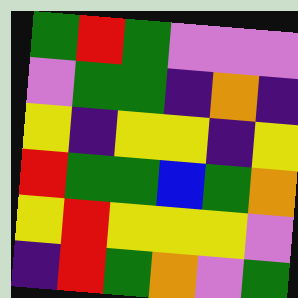[["green", "red", "green", "violet", "violet", "violet"], ["violet", "green", "green", "indigo", "orange", "indigo"], ["yellow", "indigo", "yellow", "yellow", "indigo", "yellow"], ["red", "green", "green", "blue", "green", "orange"], ["yellow", "red", "yellow", "yellow", "yellow", "violet"], ["indigo", "red", "green", "orange", "violet", "green"]]